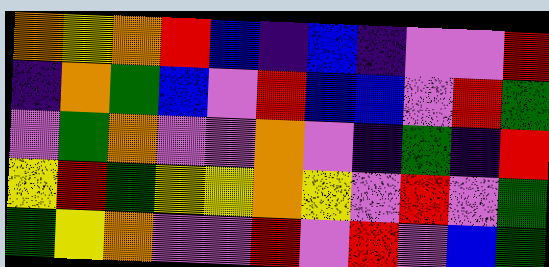[["orange", "yellow", "orange", "red", "blue", "indigo", "blue", "indigo", "violet", "violet", "red"], ["indigo", "orange", "green", "blue", "violet", "red", "blue", "blue", "violet", "red", "green"], ["violet", "green", "orange", "violet", "violet", "orange", "violet", "indigo", "green", "indigo", "red"], ["yellow", "red", "green", "yellow", "yellow", "orange", "yellow", "violet", "red", "violet", "green"], ["green", "yellow", "orange", "violet", "violet", "red", "violet", "red", "violet", "blue", "green"]]